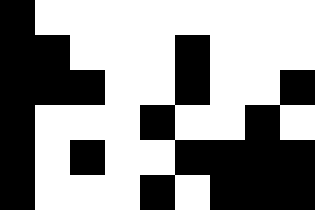[["black", "white", "white", "white", "white", "white", "white", "white", "white"], ["black", "black", "white", "white", "white", "black", "white", "white", "white"], ["black", "black", "black", "white", "white", "black", "white", "white", "black"], ["black", "white", "white", "white", "black", "white", "white", "black", "white"], ["black", "white", "black", "white", "white", "black", "black", "black", "black"], ["black", "white", "white", "white", "black", "white", "black", "black", "black"]]